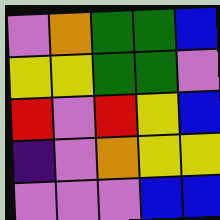[["violet", "orange", "green", "green", "blue"], ["yellow", "yellow", "green", "green", "violet"], ["red", "violet", "red", "yellow", "blue"], ["indigo", "violet", "orange", "yellow", "yellow"], ["violet", "violet", "violet", "blue", "blue"]]